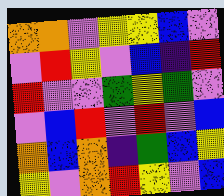[["orange", "orange", "violet", "yellow", "yellow", "blue", "violet"], ["violet", "red", "yellow", "violet", "blue", "indigo", "red"], ["red", "violet", "violet", "green", "yellow", "green", "violet"], ["violet", "blue", "red", "violet", "red", "violet", "blue"], ["orange", "blue", "orange", "indigo", "green", "blue", "yellow"], ["yellow", "violet", "orange", "red", "yellow", "violet", "blue"]]